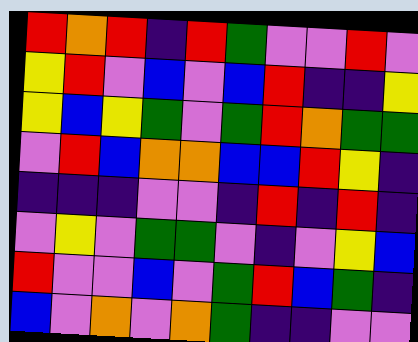[["red", "orange", "red", "indigo", "red", "green", "violet", "violet", "red", "violet"], ["yellow", "red", "violet", "blue", "violet", "blue", "red", "indigo", "indigo", "yellow"], ["yellow", "blue", "yellow", "green", "violet", "green", "red", "orange", "green", "green"], ["violet", "red", "blue", "orange", "orange", "blue", "blue", "red", "yellow", "indigo"], ["indigo", "indigo", "indigo", "violet", "violet", "indigo", "red", "indigo", "red", "indigo"], ["violet", "yellow", "violet", "green", "green", "violet", "indigo", "violet", "yellow", "blue"], ["red", "violet", "violet", "blue", "violet", "green", "red", "blue", "green", "indigo"], ["blue", "violet", "orange", "violet", "orange", "green", "indigo", "indigo", "violet", "violet"]]